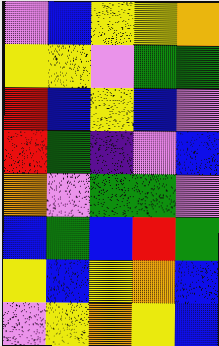[["violet", "blue", "yellow", "yellow", "orange"], ["yellow", "yellow", "violet", "green", "green"], ["red", "blue", "yellow", "blue", "violet"], ["red", "green", "indigo", "violet", "blue"], ["orange", "violet", "green", "green", "violet"], ["blue", "green", "blue", "red", "green"], ["yellow", "blue", "yellow", "orange", "blue"], ["violet", "yellow", "orange", "yellow", "blue"]]